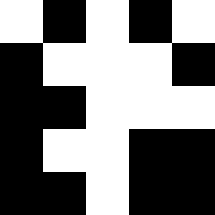[["white", "black", "white", "black", "white"], ["black", "white", "white", "white", "black"], ["black", "black", "white", "white", "white"], ["black", "white", "white", "black", "black"], ["black", "black", "white", "black", "black"]]